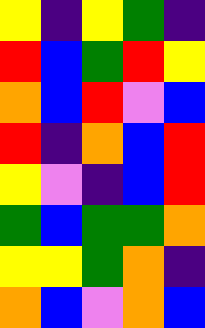[["yellow", "indigo", "yellow", "green", "indigo"], ["red", "blue", "green", "red", "yellow"], ["orange", "blue", "red", "violet", "blue"], ["red", "indigo", "orange", "blue", "red"], ["yellow", "violet", "indigo", "blue", "red"], ["green", "blue", "green", "green", "orange"], ["yellow", "yellow", "green", "orange", "indigo"], ["orange", "blue", "violet", "orange", "blue"]]